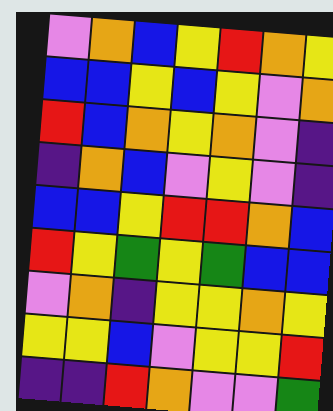[["violet", "orange", "blue", "yellow", "red", "orange", "yellow"], ["blue", "blue", "yellow", "blue", "yellow", "violet", "orange"], ["red", "blue", "orange", "yellow", "orange", "violet", "indigo"], ["indigo", "orange", "blue", "violet", "yellow", "violet", "indigo"], ["blue", "blue", "yellow", "red", "red", "orange", "blue"], ["red", "yellow", "green", "yellow", "green", "blue", "blue"], ["violet", "orange", "indigo", "yellow", "yellow", "orange", "yellow"], ["yellow", "yellow", "blue", "violet", "yellow", "yellow", "red"], ["indigo", "indigo", "red", "orange", "violet", "violet", "green"]]